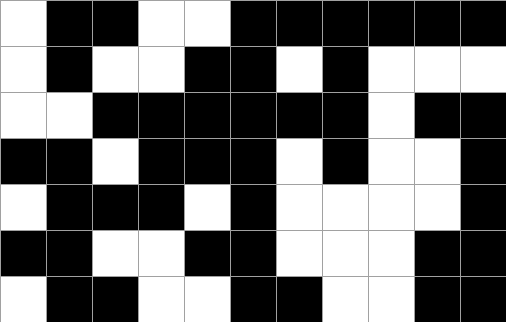[["white", "black", "black", "white", "white", "black", "black", "black", "black", "black", "black"], ["white", "black", "white", "white", "black", "black", "white", "black", "white", "white", "white"], ["white", "white", "black", "black", "black", "black", "black", "black", "white", "black", "black"], ["black", "black", "white", "black", "black", "black", "white", "black", "white", "white", "black"], ["white", "black", "black", "black", "white", "black", "white", "white", "white", "white", "black"], ["black", "black", "white", "white", "black", "black", "white", "white", "white", "black", "black"], ["white", "black", "black", "white", "white", "black", "black", "white", "white", "black", "black"]]